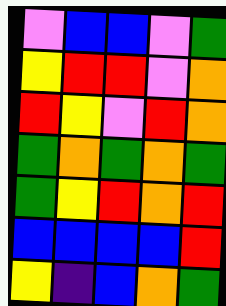[["violet", "blue", "blue", "violet", "green"], ["yellow", "red", "red", "violet", "orange"], ["red", "yellow", "violet", "red", "orange"], ["green", "orange", "green", "orange", "green"], ["green", "yellow", "red", "orange", "red"], ["blue", "blue", "blue", "blue", "red"], ["yellow", "indigo", "blue", "orange", "green"]]